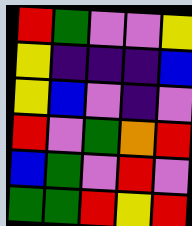[["red", "green", "violet", "violet", "yellow"], ["yellow", "indigo", "indigo", "indigo", "blue"], ["yellow", "blue", "violet", "indigo", "violet"], ["red", "violet", "green", "orange", "red"], ["blue", "green", "violet", "red", "violet"], ["green", "green", "red", "yellow", "red"]]